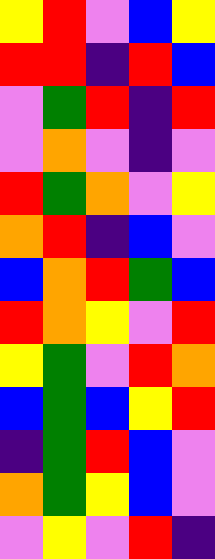[["yellow", "red", "violet", "blue", "yellow"], ["red", "red", "indigo", "red", "blue"], ["violet", "green", "red", "indigo", "red"], ["violet", "orange", "violet", "indigo", "violet"], ["red", "green", "orange", "violet", "yellow"], ["orange", "red", "indigo", "blue", "violet"], ["blue", "orange", "red", "green", "blue"], ["red", "orange", "yellow", "violet", "red"], ["yellow", "green", "violet", "red", "orange"], ["blue", "green", "blue", "yellow", "red"], ["indigo", "green", "red", "blue", "violet"], ["orange", "green", "yellow", "blue", "violet"], ["violet", "yellow", "violet", "red", "indigo"]]